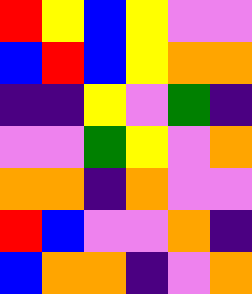[["red", "yellow", "blue", "yellow", "violet", "violet"], ["blue", "red", "blue", "yellow", "orange", "orange"], ["indigo", "indigo", "yellow", "violet", "green", "indigo"], ["violet", "violet", "green", "yellow", "violet", "orange"], ["orange", "orange", "indigo", "orange", "violet", "violet"], ["red", "blue", "violet", "violet", "orange", "indigo"], ["blue", "orange", "orange", "indigo", "violet", "orange"]]